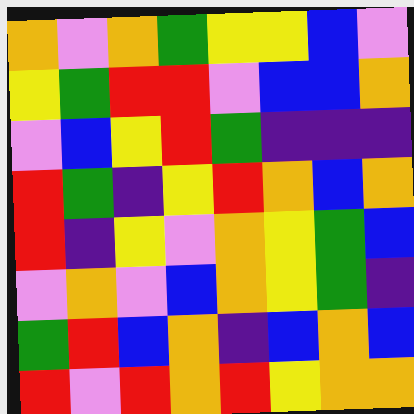[["orange", "violet", "orange", "green", "yellow", "yellow", "blue", "violet"], ["yellow", "green", "red", "red", "violet", "blue", "blue", "orange"], ["violet", "blue", "yellow", "red", "green", "indigo", "indigo", "indigo"], ["red", "green", "indigo", "yellow", "red", "orange", "blue", "orange"], ["red", "indigo", "yellow", "violet", "orange", "yellow", "green", "blue"], ["violet", "orange", "violet", "blue", "orange", "yellow", "green", "indigo"], ["green", "red", "blue", "orange", "indigo", "blue", "orange", "blue"], ["red", "violet", "red", "orange", "red", "yellow", "orange", "orange"]]